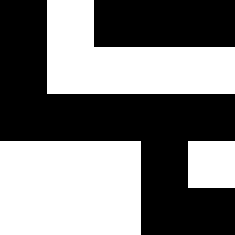[["black", "white", "black", "black", "black"], ["black", "white", "white", "white", "white"], ["black", "black", "black", "black", "black"], ["white", "white", "white", "black", "white"], ["white", "white", "white", "black", "black"]]